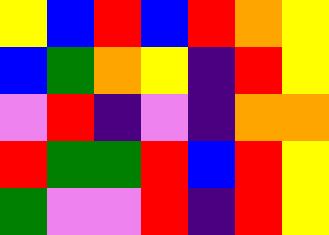[["yellow", "blue", "red", "blue", "red", "orange", "yellow"], ["blue", "green", "orange", "yellow", "indigo", "red", "yellow"], ["violet", "red", "indigo", "violet", "indigo", "orange", "orange"], ["red", "green", "green", "red", "blue", "red", "yellow"], ["green", "violet", "violet", "red", "indigo", "red", "yellow"]]